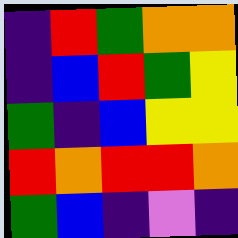[["indigo", "red", "green", "orange", "orange"], ["indigo", "blue", "red", "green", "yellow"], ["green", "indigo", "blue", "yellow", "yellow"], ["red", "orange", "red", "red", "orange"], ["green", "blue", "indigo", "violet", "indigo"]]